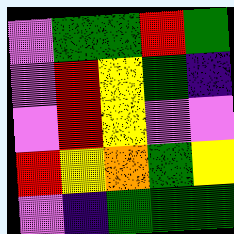[["violet", "green", "green", "red", "green"], ["violet", "red", "yellow", "green", "indigo"], ["violet", "red", "yellow", "violet", "violet"], ["red", "yellow", "orange", "green", "yellow"], ["violet", "indigo", "green", "green", "green"]]